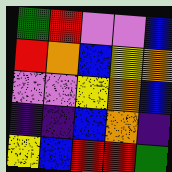[["green", "red", "violet", "violet", "blue"], ["red", "orange", "blue", "yellow", "orange"], ["violet", "violet", "yellow", "orange", "blue"], ["indigo", "indigo", "blue", "orange", "indigo"], ["yellow", "blue", "red", "red", "green"]]